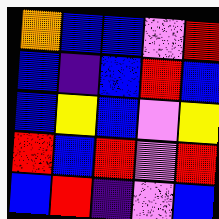[["orange", "blue", "blue", "violet", "red"], ["blue", "indigo", "blue", "red", "blue"], ["blue", "yellow", "blue", "violet", "yellow"], ["red", "blue", "red", "violet", "red"], ["blue", "red", "indigo", "violet", "blue"]]